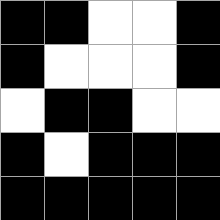[["black", "black", "white", "white", "black"], ["black", "white", "white", "white", "black"], ["white", "black", "black", "white", "white"], ["black", "white", "black", "black", "black"], ["black", "black", "black", "black", "black"]]